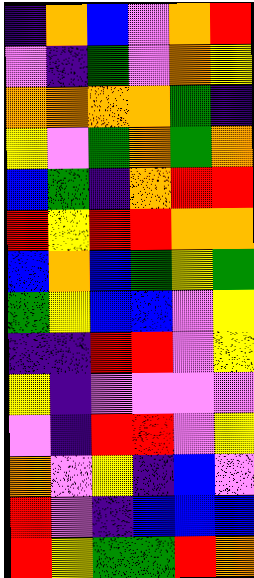[["indigo", "orange", "blue", "violet", "orange", "red"], ["violet", "indigo", "green", "violet", "orange", "yellow"], ["orange", "orange", "orange", "orange", "green", "indigo"], ["yellow", "violet", "green", "orange", "green", "orange"], ["blue", "green", "indigo", "orange", "red", "red"], ["red", "yellow", "red", "red", "orange", "orange"], ["blue", "orange", "blue", "green", "yellow", "green"], ["green", "yellow", "blue", "blue", "violet", "yellow"], ["indigo", "indigo", "red", "red", "violet", "yellow"], ["yellow", "indigo", "violet", "violet", "violet", "violet"], ["violet", "indigo", "red", "red", "violet", "yellow"], ["orange", "violet", "yellow", "indigo", "blue", "violet"], ["red", "violet", "indigo", "blue", "blue", "blue"], ["red", "yellow", "green", "green", "red", "orange"]]